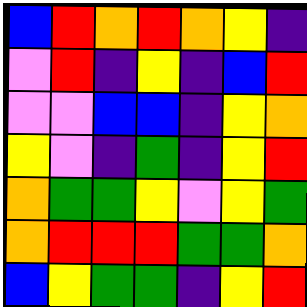[["blue", "red", "orange", "red", "orange", "yellow", "indigo"], ["violet", "red", "indigo", "yellow", "indigo", "blue", "red"], ["violet", "violet", "blue", "blue", "indigo", "yellow", "orange"], ["yellow", "violet", "indigo", "green", "indigo", "yellow", "red"], ["orange", "green", "green", "yellow", "violet", "yellow", "green"], ["orange", "red", "red", "red", "green", "green", "orange"], ["blue", "yellow", "green", "green", "indigo", "yellow", "red"]]